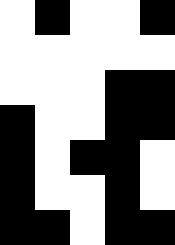[["white", "black", "white", "white", "black"], ["white", "white", "white", "white", "white"], ["white", "white", "white", "black", "black"], ["black", "white", "white", "black", "black"], ["black", "white", "black", "black", "white"], ["black", "white", "white", "black", "white"], ["black", "black", "white", "black", "black"]]